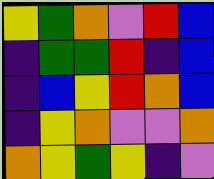[["yellow", "green", "orange", "violet", "red", "blue"], ["indigo", "green", "green", "red", "indigo", "blue"], ["indigo", "blue", "yellow", "red", "orange", "blue"], ["indigo", "yellow", "orange", "violet", "violet", "orange"], ["orange", "yellow", "green", "yellow", "indigo", "violet"]]